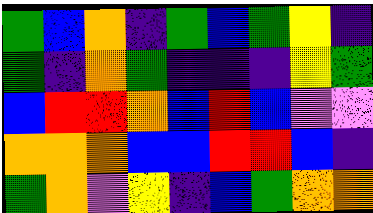[["green", "blue", "orange", "indigo", "green", "blue", "green", "yellow", "indigo"], ["green", "indigo", "orange", "green", "indigo", "indigo", "indigo", "yellow", "green"], ["blue", "red", "red", "orange", "blue", "red", "blue", "violet", "violet"], ["orange", "orange", "orange", "blue", "blue", "red", "red", "blue", "indigo"], ["green", "orange", "violet", "yellow", "indigo", "blue", "green", "orange", "orange"]]